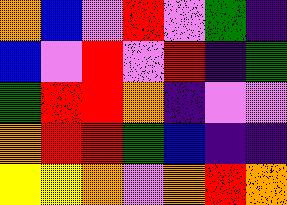[["orange", "blue", "violet", "red", "violet", "green", "indigo"], ["blue", "violet", "red", "violet", "red", "indigo", "green"], ["green", "red", "red", "orange", "indigo", "violet", "violet"], ["orange", "red", "red", "green", "blue", "indigo", "indigo"], ["yellow", "yellow", "orange", "violet", "orange", "red", "orange"]]